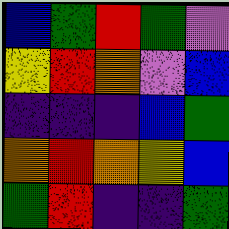[["blue", "green", "red", "green", "violet"], ["yellow", "red", "orange", "violet", "blue"], ["indigo", "indigo", "indigo", "blue", "green"], ["orange", "red", "orange", "yellow", "blue"], ["green", "red", "indigo", "indigo", "green"]]